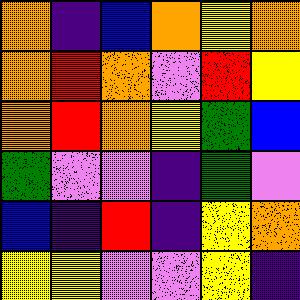[["orange", "indigo", "blue", "orange", "yellow", "orange"], ["orange", "red", "orange", "violet", "red", "yellow"], ["orange", "red", "orange", "yellow", "green", "blue"], ["green", "violet", "violet", "indigo", "green", "violet"], ["blue", "indigo", "red", "indigo", "yellow", "orange"], ["yellow", "yellow", "violet", "violet", "yellow", "indigo"]]